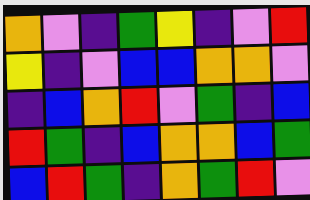[["orange", "violet", "indigo", "green", "yellow", "indigo", "violet", "red"], ["yellow", "indigo", "violet", "blue", "blue", "orange", "orange", "violet"], ["indigo", "blue", "orange", "red", "violet", "green", "indigo", "blue"], ["red", "green", "indigo", "blue", "orange", "orange", "blue", "green"], ["blue", "red", "green", "indigo", "orange", "green", "red", "violet"]]